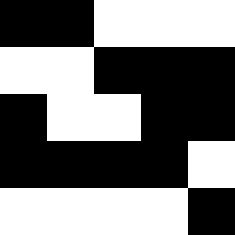[["black", "black", "white", "white", "white"], ["white", "white", "black", "black", "black"], ["black", "white", "white", "black", "black"], ["black", "black", "black", "black", "white"], ["white", "white", "white", "white", "black"]]